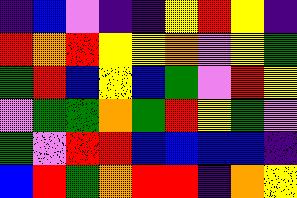[["indigo", "blue", "violet", "indigo", "indigo", "yellow", "red", "yellow", "indigo"], ["red", "orange", "red", "yellow", "yellow", "orange", "violet", "yellow", "green"], ["green", "red", "blue", "yellow", "blue", "green", "violet", "red", "yellow"], ["violet", "green", "green", "orange", "green", "red", "yellow", "green", "violet"], ["green", "violet", "red", "red", "blue", "blue", "blue", "blue", "indigo"], ["blue", "red", "green", "orange", "red", "red", "indigo", "orange", "yellow"]]